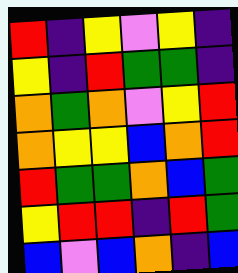[["red", "indigo", "yellow", "violet", "yellow", "indigo"], ["yellow", "indigo", "red", "green", "green", "indigo"], ["orange", "green", "orange", "violet", "yellow", "red"], ["orange", "yellow", "yellow", "blue", "orange", "red"], ["red", "green", "green", "orange", "blue", "green"], ["yellow", "red", "red", "indigo", "red", "green"], ["blue", "violet", "blue", "orange", "indigo", "blue"]]